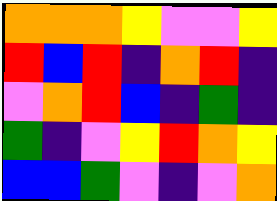[["orange", "orange", "orange", "yellow", "violet", "violet", "yellow"], ["red", "blue", "red", "indigo", "orange", "red", "indigo"], ["violet", "orange", "red", "blue", "indigo", "green", "indigo"], ["green", "indigo", "violet", "yellow", "red", "orange", "yellow"], ["blue", "blue", "green", "violet", "indigo", "violet", "orange"]]